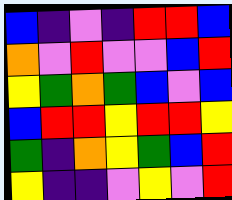[["blue", "indigo", "violet", "indigo", "red", "red", "blue"], ["orange", "violet", "red", "violet", "violet", "blue", "red"], ["yellow", "green", "orange", "green", "blue", "violet", "blue"], ["blue", "red", "red", "yellow", "red", "red", "yellow"], ["green", "indigo", "orange", "yellow", "green", "blue", "red"], ["yellow", "indigo", "indigo", "violet", "yellow", "violet", "red"]]